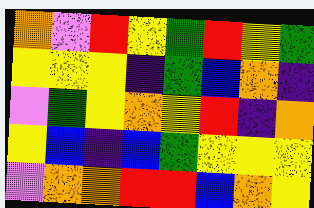[["orange", "violet", "red", "yellow", "green", "red", "yellow", "green"], ["yellow", "yellow", "yellow", "indigo", "green", "blue", "orange", "indigo"], ["violet", "green", "yellow", "orange", "yellow", "red", "indigo", "orange"], ["yellow", "blue", "indigo", "blue", "green", "yellow", "yellow", "yellow"], ["violet", "orange", "orange", "red", "red", "blue", "orange", "yellow"]]